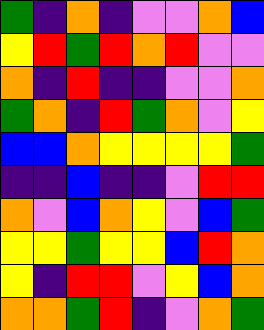[["green", "indigo", "orange", "indigo", "violet", "violet", "orange", "blue"], ["yellow", "red", "green", "red", "orange", "red", "violet", "violet"], ["orange", "indigo", "red", "indigo", "indigo", "violet", "violet", "orange"], ["green", "orange", "indigo", "red", "green", "orange", "violet", "yellow"], ["blue", "blue", "orange", "yellow", "yellow", "yellow", "yellow", "green"], ["indigo", "indigo", "blue", "indigo", "indigo", "violet", "red", "red"], ["orange", "violet", "blue", "orange", "yellow", "violet", "blue", "green"], ["yellow", "yellow", "green", "yellow", "yellow", "blue", "red", "orange"], ["yellow", "indigo", "red", "red", "violet", "yellow", "blue", "orange"], ["orange", "orange", "green", "red", "indigo", "violet", "orange", "green"]]